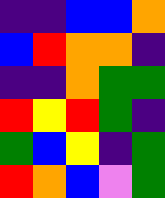[["indigo", "indigo", "blue", "blue", "orange"], ["blue", "red", "orange", "orange", "indigo"], ["indigo", "indigo", "orange", "green", "green"], ["red", "yellow", "red", "green", "indigo"], ["green", "blue", "yellow", "indigo", "green"], ["red", "orange", "blue", "violet", "green"]]